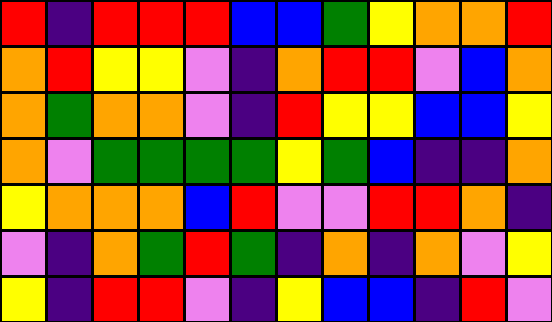[["red", "indigo", "red", "red", "red", "blue", "blue", "green", "yellow", "orange", "orange", "red"], ["orange", "red", "yellow", "yellow", "violet", "indigo", "orange", "red", "red", "violet", "blue", "orange"], ["orange", "green", "orange", "orange", "violet", "indigo", "red", "yellow", "yellow", "blue", "blue", "yellow"], ["orange", "violet", "green", "green", "green", "green", "yellow", "green", "blue", "indigo", "indigo", "orange"], ["yellow", "orange", "orange", "orange", "blue", "red", "violet", "violet", "red", "red", "orange", "indigo"], ["violet", "indigo", "orange", "green", "red", "green", "indigo", "orange", "indigo", "orange", "violet", "yellow"], ["yellow", "indigo", "red", "red", "violet", "indigo", "yellow", "blue", "blue", "indigo", "red", "violet"]]